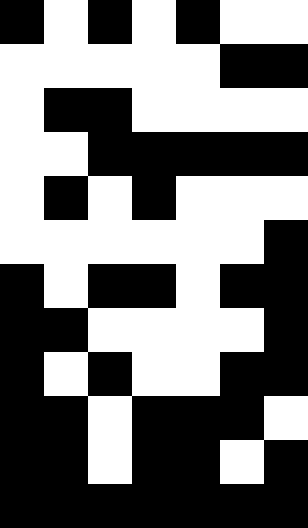[["black", "white", "black", "white", "black", "white", "white"], ["white", "white", "white", "white", "white", "black", "black"], ["white", "black", "black", "white", "white", "white", "white"], ["white", "white", "black", "black", "black", "black", "black"], ["white", "black", "white", "black", "white", "white", "white"], ["white", "white", "white", "white", "white", "white", "black"], ["black", "white", "black", "black", "white", "black", "black"], ["black", "black", "white", "white", "white", "white", "black"], ["black", "white", "black", "white", "white", "black", "black"], ["black", "black", "white", "black", "black", "black", "white"], ["black", "black", "white", "black", "black", "white", "black"], ["black", "black", "black", "black", "black", "black", "black"]]